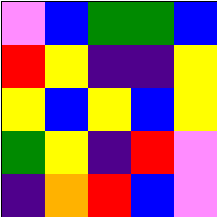[["violet", "blue", "green", "green", "blue"], ["red", "yellow", "indigo", "indigo", "yellow"], ["yellow", "blue", "yellow", "blue", "yellow"], ["green", "yellow", "indigo", "red", "violet"], ["indigo", "orange", "red", "blue", "violet"]]